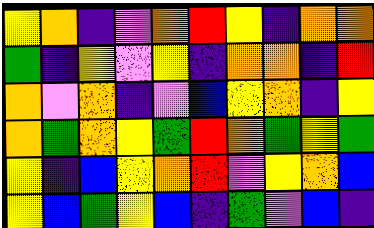[["yellow", "orange", "indigo", "violet", "orange", "red", "yellow", "indigo", "orange", "orange"], ["green", "indigo", "yellow", "violet", "yellow", "indigo", "orange", "orange", "indigo", "red"], ["orange", "violet", "orange", "indigo", "violet", "blue", "yellow", "orange", "indigo", "yellow"], ["orange", "green", "orange", "yellow", "green", "red", "orange", "green", "yellow", "green"], ["yellow", "indigo", "blue", "yellow", "orange", "red", "violet", "yellow", "orange", "blue"], ["yellow", "blue", "green", "yellow", "blue", "indigo", "green", "violet", "blue", "indigo"]]